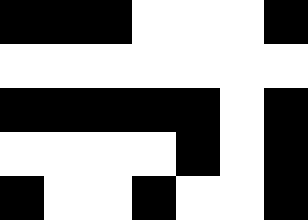[["black", "black", "black", "white", "white", "white", "black"], ["white", "white", "white", "white", "white", "white", "white"], ["black", "black", "black", "black", "black", "white", "black"], ["white", "white", "white", "white", "black", "white", "black"], ["black", "white", "white", "black", "white", "white", "black"]]